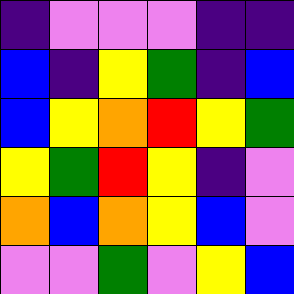[["indigo", "violet", "violet", "violet", "indigo", "indigo"], ["blue", "indigo", "yellow", "green", "indigo", "blue"], ["blue", "yellow", "orange", "red", "yellow", "green"], ["yellow", "green", "red", "yellow", "indigo", "violet"], ["orange", "blue", "orange", "yellow", "blue", "violet"], ["violet", "violet", "green", "violet", "yellow", "blue"]]